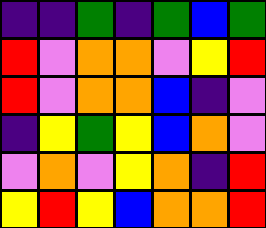[["indigo", "indigo", "green", "indigo", "green", "blue", "green"], ["red", "violet", "orange", "orange", "violet", "yellow", "red"], ["red", "violet", "orange", "orange", "blue", "indigo", "violet"], ["indigo", "yellow", "green", "yellow", "blue", "orange", "violet"], ["violet", "orange", "violet", "yellow", "orange", "indigo", "red"], ["yellow", "red", "yellow", "blue", "orange", "orange", "red"]]